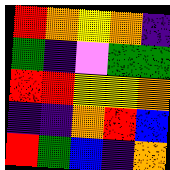[["red", "orange", "yellow", "orange", "indigo"], ["green", "indigo", "violet", "green", "green"], ["red", "red", "yellow", "yellow", "orange"], ["indigo", "indigo", "orange", "red", "blue"], ["red", "green", "blue", "indigo", "orange"]]